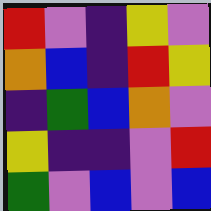[["red", "violet", "indigo", "yellow", "violet"], ["orange", "blue", "indigo", "red", "yellow"], ["indigo", "green", "blue", "orange", "violet"], ["yellow", "indigo", "indigo", "violet", "red"], ["green", "violet", "blue", "violet", "blue"]]